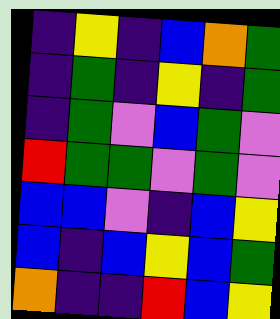[["indigo", "yellow", "indigo", "blue", "orange", "green"], ["indigo", "green", "indigo", "yellow", "indigo", "green"], ["indigo", "green", "violet", "blue", "green", "violet"], ["red", "green", "green", "violet", "green", "violet"], ["blue", "blue", "violet", "indigo", "blue", "yellow"], ["blue", "indigo", "blue", "yellow", "blue", "green"], ["orange", "indigo", "indigo", "red", "blue", "yellow"]]